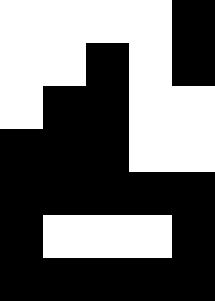[["white", "white", "white", "white", "black"], ["white", "white", "black", "white", "black"], ["white", "black", "black", "white", "white"], ["black", "black", "black", "white", "white"], ["black", "black", "black", "black", "black"], ["black", "white", "white", "white", "black"], ["black", "black", "black", "black", "black"]]